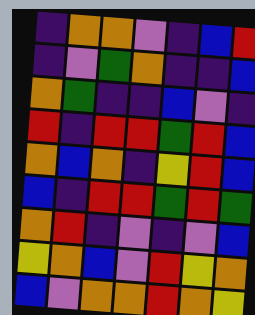[["indigo", "orange", "orange", "violet", "indigo", "blue", "red"], ["indigo", "violet", "green", "orange", "indigo", "indigo", "blue"], ["orange", "green", "indigo", "indigo", "blue", "violet", "indigo"], ["red", "indigo", "red", "red", "green", "red", "blue"], ["orange", "blue", "orange", "indigo", "yellow", "red", "blue"], ["blue", "indigo", "red", "red", "green", "red", "green"], ["orange", "red", "indigo", "violet", "indigo", "violet", "blue"], ["yellow", "orange", "blue", "violet", "red", "yellow", "orange"], ["blue", "violet", "orange", "orange", "red", "orange", "yellow"]]